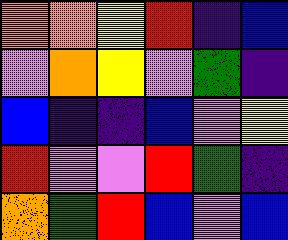[["orange", "orange", "yellow", "red", "indigo", "blue"], ["violet", "orange", "yellow", "violet", "green", "indigo"], ["blue", "indigo", "indigo", "blue", "violet", "yellow"], ["red", "violet", "violet", "red", "green", "indigo"], ["orange", "green", "red", "blue", "violet", "blue"]]